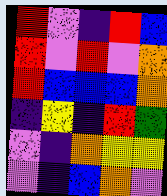[["red", "violet", "indigo", "red", "blue"], ["red", "violet", "red", "violet", "orange"], ["red", "blue", "blue", "blue", "orange"], ["indigo", "yellow", "indigo", "red", "green"], ["violet", "indigo", "orange", "yellow", "yellow"], ["violet", "indigo", "blue", "orange", "violet"]]